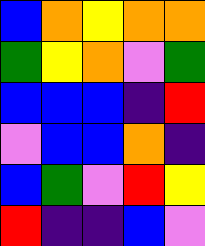[["blue", "orange", "yellow", "orange", "orange"], ["green", "yellow", "orange", "violet", "green"], ["blue", "blue", "blue", "indigo", "red"], ["violet", "blue", "blue", "orange", "indigo"], ["blue", "green", "violet", "red", "yellow"], ["red", "indigo", "indigo", "blue", "violet"]]